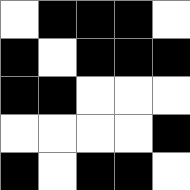[["white", "black", "black", "black", "white"], ["black", "white", "black", "black", "black"], ["black", "black", "white", "white", "white"], ["white", "white", "white", "white", "black"], ["black", "white", "black", "black", "white"]]